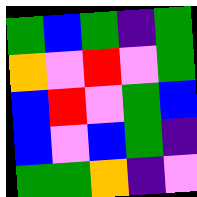[["green", "blue", "green", "indigo", "green"], ["orange", "violet", "red", "violet", "green"], ["blue", "red", "violet", "green", "blue"], ["blue", "violet", "blue", "green", "indigo"], ["green", "green", "orange", "indigo", "violet"]]